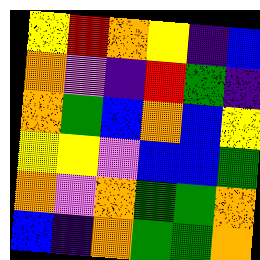[["yellow", "red", "orange", "yellow", "indigo", "blue"], ["orange", "violet", "indigo", "red", "green", "indigo"], ["orange", "green", "blue", "orange", "blue", "yellow"], ["yellow", "yellow", "violet", "blue", "blue", "green"], ["orange", "violet", "orange", "green", "green", "orange"], ["blue", "indigo", "orange", "green", "green", "orange"]]